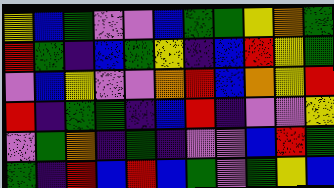[["yellow", "blue", "green", "violet", "violet", "blue", "green", "green", "yellow", "orange", "green"], ["red", "green", "indigo", "blue", "green", "yellow", "indigo", "blue", "red", "yellow", "green"], ["violet", "blue", "yellow", "violet", "violet", "orange", "red", "blue", "orange", "yellow", "red"], ["red", "indigo", "green", "green", "indigo", "blue", "red", "indigo", "violet", "violet", "yellow"], ["violet", "green", "orange", "indigo", "green", "indigo", "violet", "violet", "blue", "red", "green"], ["green", "indigo", "red", "blue", "red", "blue", "green", "violet", "green", "yellow", "blue"]]